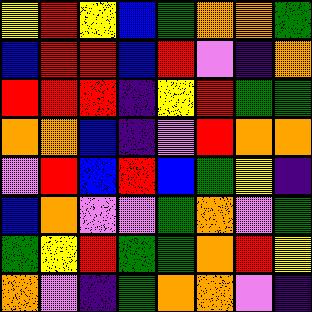[["yellow", "red", "yellow", "blue", "green", "orange", "orange", "green"], ["blue", "red", "red", "blue", "red", "violet", "indigo", "orange"], ["red", "red", "red", "indigo", "yellow", "red", "green", "green"], ["orange", "orange", "blue", "indigo", "violet", "red", "orange", "orange"], ["violet", "red", "blue", "red", "blue", "green", "yellow", "indigo"], ["blue", "orange", "violet", "violet", "green", "orange", "violet", "green"], ["green", "yellow", "red", "green", "green", "orange", "red", "yellow"], ["orange", "violet", "indigo", "green", "orange", "orange", "violet", "indigo"]]